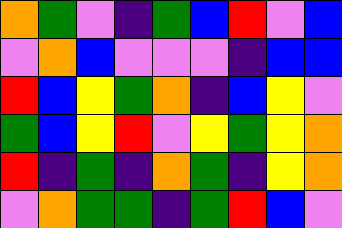[["orange", "green", "violet", "indigo", "green", "blue", "red", "violet", "blue"], ["violet", "orange", "blue", "violet", "violet", "violet", "indigo", "blue", "blue"], ["red", "blue", "yellow", "green", "orange", "indigo", "blue", "yellow", "violet"], ["green", "blue", "yellow", "red", "violet", "yellow", "green", "yellow", "orange"], ["red", "indigo", "green", "indigo", "orange", "green", "indigo", "yellow", "orange"], ["violet", "orange", "green", "green", "indigo", "green", "red", "blue", "violet"]]